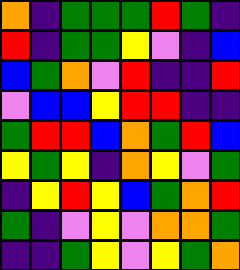[["orange", "indigo", "green", "green", "green", "red", "green", "indigo"], ["red", "indigo", "green", "green", "yellow", "violet", "indigo", "blue"], ["blue", "green", "orange", "violet", "red", "indigo", "indigo", "red"], ["violet", "blue", "blue", "yellow", "red", "red", "indigo", "indigo"], ["green", "red", "red", "blue", "orange", "green", "red", "blue"], ["yellow", "green", "yellow", "indigo", "orange", "yellow", "violet", "green"], ["indigo", "yellow", "red", "yellow", "blue", "green", "orange", "red"], ["green", "indigo", "violet", "yellow", "violet", "orange", "orange", "green"], ["indigo", "indigo", "green", "yellow", "violet", "yellow", "green", "orange"]]